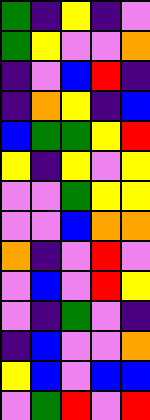[["green", "indigo", "yellow", "indigo", "violet"], ["green", "yellow", "violet", "violet", "orange"], ["indigo", "violet", "blue", "red", "indigo"], ["indigo", "orange", "yellow", "indigo", "blue"], ["blue", "green", "green", "yellow", "red"], ["yellow", "indigo", "yellow", "violet", "yellow"], ["violet", "violet", "green", "yellow", "yellow"], ["violet", "violet", "blue", "orange", "orange"], ["orange", "indigo", "violet", "red", "violet"], ["violet", "blue", "violet", "red", "yellow"], ["violet", "indigo", "green", "violet", "indigo"], ["indigo", "blue", "violet", "violet", "orange"], ["yellow", "blue", "violet", "blue", "blue"], ["violet", "green", "red", "violet", "red"]]